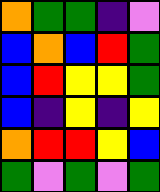[["orange", "green", "green", "indigo", "violet"], ["blue", "orange", "blue", "red", "green"], ["blue", "red", "yellow", "yellow", "green"], ["blue", "indigo", "yellow", "indigo", "yellow"], ["orange", "red", "red", "yellow", "blue"], ["green", "violet", "green", "violet", "green"]]